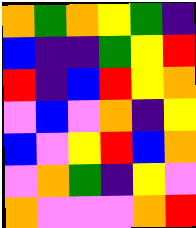[["orange", "green", "orange", "yellow", "green", "indigo"], ["blue", "indigo", "indigo", "green", "yellow", "red"], ["red", "indigo", "blue", "red", "yellow", "orange"], ["violet", "blue", "violet", "orange", "indigo", "yellow"], ["blue", "violet", "yellow", "red", "blue", "orange"], ["violet", "orange", "green", "indigo", "yellow", "violet"], ["orange", "violet", "violet", "violet", "orange", "red"]]